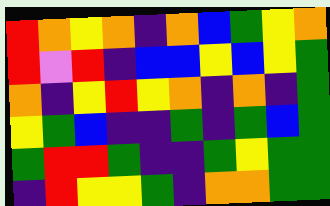[["red", "orange", "yellow", "orange", "indigo", "orange", "blue", "green", "yellow", "orange"], ["red", "violet", "red", "indigo", "blue", "blue", "yellow", "blue", "yellow", "green"], ["orange", "indigo", "yellow", "red", "yellow", "orange", "indigo", "orange", "indigo", "green"], ["yellow", "green", "blue", "indigo", "indigo", "green", "indigo", "green", "blue", "green"], ["green", "red", "red", "green", "indigo", "indigo", "green", "yellow", "green", "green"], ["indigo", "red", "yellow", "yellow", "green", "indigo", "orange", "orange", "green", "green"]]